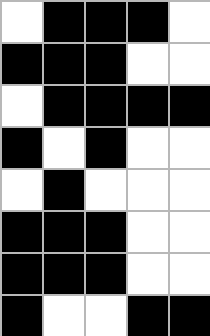[["white", "black", "black", "black", "white"], ["black", "black", "black", "white", "white"], ["white", "black", "black", "black", "black"], ["black", "white", "black", "white", "white"], ["white", "black", "white", "white", "white"], ["black", "black", "black", "white", "white"], ["black", "black", "black", "white", "white"], ["black", "white", "white", "black", "black"]]